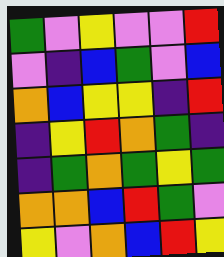[["green", "violet", "yellow", "violet", "violet", "red"], ["violet", "indigo", "blue", "green", "violet", "blue"], ["orange", "blue", "yellow", "yellow", "indigo", "red"], ["indigo", "yellow", "red", "orange", "green", "indigo"], ["indigo", "green", "orange", "green", "yellow", "green"], ["orange", "orange", "blue", "red", "green", "violet"], ["yellow", "violet", "orange", "blue", "red", "yellow"]]